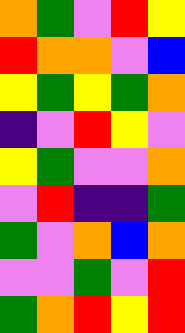[["orange", "green", "violet", "red", "yellow"], ["red", "orange", "orange", "violet", "blue"], ["yellow", "green", "yellow", "green", "orange"], ["indigo", "violet", "red", "yellow", "violet"], ["yellow", "green", "violet", "violet", "orange"], ["violet", "red", "indigo", "indigo", "green"], ["green", "violet", "orange", "blue", "orange"], ["violet", "violet", "green", "violet", "red"], ["green", "orange", "red", "yellow", "red"]]